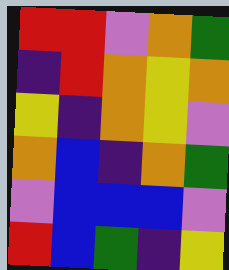[["red", "red", "violet", "orange", "green"], ["indigo", "red", "orange", "yellow", "orange"], ["yellow", "indigo", "orange", "yellow", "violet"], ["orange", "blue", "indigo", "orange", "green"], ["violet", "blue", "blue", "blue", "violet"], ["red", "blue", "green", "indigo", "yellow"]]